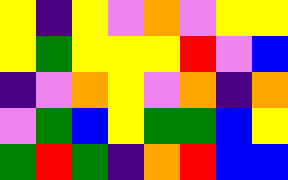[["yellow", "indigo", "yellow", "violet", "orange", "violet", "yellow", "yellow"], ["yellow", "green", "yellow", "yellow", "yellow", "red", "violet", "blue"], ["indigo", "violet", "orange", "yellow", "violet", "orange", "indigo", "orange"], ["violet", "green", "blue", "yellow", "green", "green", "blue", "yellow"], ["green", "red", "green", "indigo", "orange", "red", "blue", "blue"]]